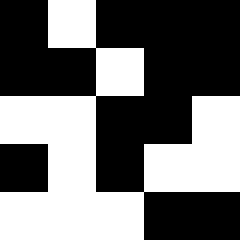[["black", "white", "black", "black", "black"], ["black", "black", "white", "black", "black"], ["white", "white", "black", "black", "white"], ["black", "white", "black", "white", "white"], ["white", "white", "white", "black", "black"]]